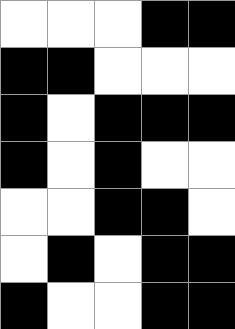[["white", "white", "white", "black", "black"], ["black", "black", "white", "white", "white"], ["black", "white", "black", "black", "black"], ["black", "white", "black", "white", "white"], ["white", "white", "black", "black", "white"], ["white", "black", "white", "black", "black"], ["black", "white", "white", "black", "black"]]